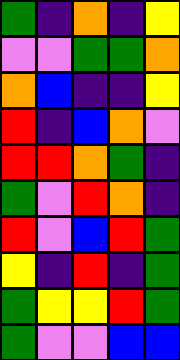[["green", "indigo", "orange", "indigo", "yellow"], ["violet", "violet", "green", "green", "orange"], ["orange", "blue", "indigo", "indigo", "yellow"], ["red", "indigo", "blue", "orange", "violet"], ["red", "red", "orange", "green", "indigo"], ["green", "violet", "red", "orange", "indigo"], ["red", "violet", "blue", "red", "green"], ["yellow", "indigo", "red", "indigo", "green"], ["green", "yellow", "yellow", "red", "green"], ["green", "violet", "violet", "blue", "blue"]]